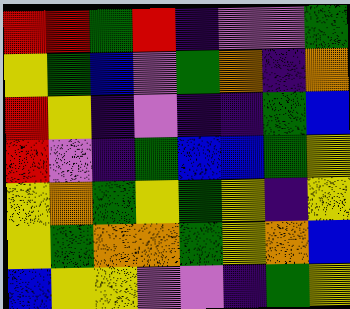[["red", "red", "green", "red", "indigo", "violet", "violet", "green"], ["yellow", "green", "blue", "violet", "green", "orange", "indigo", "orange"], ["red", "yellow", "indigo", "violet", "indigo", "indigo", "green", "blue"], ["red", "violet", "indigo", "green", "blue", "blue", "green", "yellow"], ["yellow", "orange", "green", "yellow", "green", "yellow", "indigo", "yellow"], ["yellow", "green", "orange", "orange", "green", "yellow", "orange", "blue"], ["blue", "yellow", "yellow", "violet", "violet", "indigo", "green", "yellow"]]